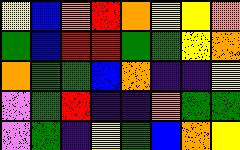[["yellow", "blue", "orange", "red", "orange", "yellow", "yellow", "orange"], ["green", "blue", "red", "red", "green", "green", "yellow", "orange"], ["orange", "green", "green", "blue", "orange", "indigo", "indigo", "yellow"], ["violet", "green", "red", "indigo", "indigo", "orange", "green", "green"], ["violet", "green", "indigo", "yellow", "green", "blue", "orange", "yellow"]]